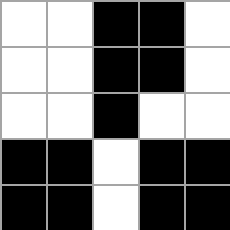[["white", "white", "black", "black", "white"], ["white", "white", "black", "black", "white"], ["white", "white", "black", "white", "white"], ["black", "black", "white", "black", "black"], ["black", "black", "white", "black", "black"]]